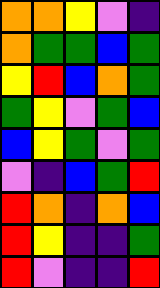[["orange", "orange", "yellow", "violet", "indigo"], ["orange", "green", "green", "blue", "green"], ["yellow", "red", "blue", "orange", "green"], ["green", "yellow", "violet", "green", "blue"], ["blue", "yellow", "green", "violet", "green"], ["violet", "indigo", "blue", "green", "red"], ["red", "orange", "indigo", "orange", "blue"], ["red", "yellow", "indigo", "indigo", "green"], ["red", "violet", "indigo", "indigo", "red"]]